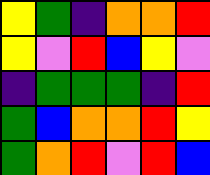[["yellow", "green", "indigo", "orange", "orange", "red"], ["yellow", "violet", "red", "blue", "yellow", "violet"], ["indigo", "green", "green", "green", "indigo", "red"], ["green", "blue", "orange", "orange", "red", "yellow"], ["green", "orange", "red", "violet", "red", "blue"]]